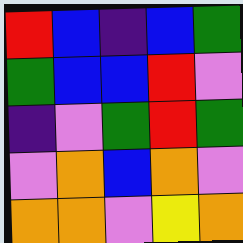[["red", "blue", "indigo", "blue", "green"], ["green", "blue", "blue", "red", "violet"], ["indigo", "violet", "green", "red", "green"], ["violet", "orange", "blue", "orange", "violet"], ["orange", "orange", "violet", "yellow", "orange"]]